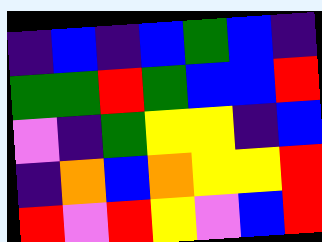[["indigo", "blue", "indigo", "blue", "green", "blue", "indigo"], ["green", "green", "red", "green", "blue", "blue", "red"], ["violet", "indigo", "green", "yellow", "yellow", "indigo", "blue"], ["indigo", "orange", "blue", "orange", "yellow", "yellow", "red"], ["red", "violet", "red", "yellow", "violet", "blue", "red"]]